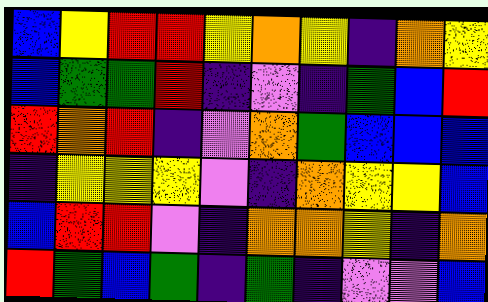[["blue", "yellow", "red", "red", "yellow", "orange", "yellow", "indigo", "orange", "yellow"], ["blue", "green", "green", "red", "indigo", "violet", "indigo", "green", "blue", "red"], ["red", "orange", "red", "indigo", "violet", "orange", "green", "blue", "blue", "blue"], ["indigo", "yellow", "yellow", "yellow", "violet", "indigo", "orange", "yellow", "yellow", "blue"], ["blue", "red", "red", "violet", "indigo", "orange", "orange", "yellow", "indigo", "orange"], ["red", "green", "blue", "green", "indigo", "green", "indigo", "violet", "violet", "blue"]]